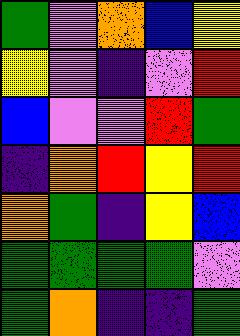[["green", "violet", "orange", "blue", "yellow"], ["yellow", "violet", "indigo", "violet", "red"], ["blue", "violet", "violet", "red", "green"], ["indigo", "orange", "red", "yellow", "red"], ["orange", "green", "indigo", "yellow", "blue"], ["green", "green", "green", "green", "violet"], ["green", "orange", "indigo", "indigo", "green"]]